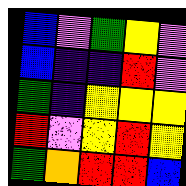[["blue", "violet", "green", "yellow", "violet"], ["blue", "indigo", "indigo", "red", "violet"], ["green", "indigo", "yellow", "yellow", "yellow"], ["red", "violet", "yellow", "red", "yellow"], ["green", "orange", "red", "red", "blue"]]